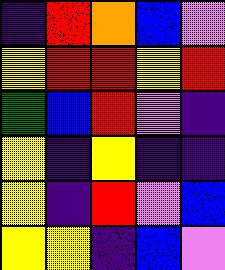[["indigo", "red", "orange", "blue", "violet"], ["yellow", "red", "red", "yellow", "red"], ["green", "blue", "red", "violet", "indigo"], ["yellow", "indigo", "yellow", "indigo", "indigo"], ["yellow", "indigo", "red", "violet", "blue"], ["yellow", "yellow", "indigo", "blue", "violet"]]